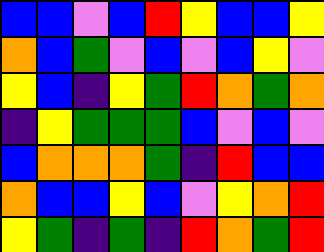[["blue", "blue", "violet", "blue", "red", "yellow", "blue", "blue", "yellow"], ["orange", "blue", "green", "violet", "blue", "violet", "blue", "yellow", "violet"], ["yellow", "blue", "indigo", "yellow", "green", "red", "orange", "green", "orange"], ["indigo", "yellow", "green", "green", "green", "blue", "violet", "blue", "violet"], ["blue", "orange", "orange", "orange", "green", "indigo", "red", "blue", "blue"], ["orange", "blue", "blue", "yellow", "blue", "violet", "yellow", "orange", "red"], ["yellow", "green", "indigo", "green", "indigo", "red", "orange", "green", "red"]]